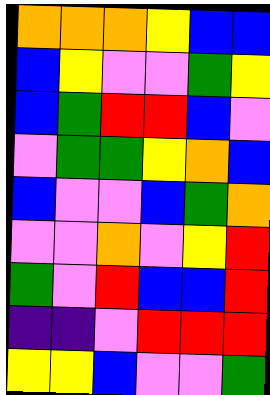[["orange", "orange", "orange", "yellow", "blue", "blue"], ["blue", "yellow", "violet", "violet", "green", "yellow"], ["blue", "green", "red", "red", "blue", "violet"], ["violet", "green", "green", "yellow", "orange", "blue"], ["blue", "violet", "violet", "blue", "green", "orange"], ["violet", "violet", "orange", "violet", "yellow", "red"], ["green", "violet", "red", "blue", "blue", "red"], ["indigo", "indigo", "violet", "red", "red", "red"], ["yellow", "yellow", "blue", "violet", "violet", "green"]]